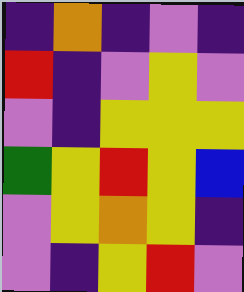[["indigo", "orange", "indigo", "violet", "indigo"], ["red", "indigo", "violet", "yellow", "violet"], ["violet", "indigo", "yellow", "yellow", "yellow"], ["green", "yellow", "red", "yellow", "blue"], ["violet", "yellow", "orange", "yellow", "indigo"], ["violet", "indigo", "yellow", "red", "violet"]]